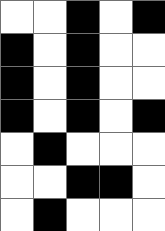[["white", "white", "black", "white", "black"], ["black", "white", "black", "white", "white"], ["black", "white", "black", "white", "white"], ["black", "white", "black", "white", "black"], ["white", "black", "white", "white", "white"], ["white", "white", "black", "black", "white"], ["white", "black", "white", "white", "white"]]